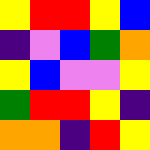[["yellow", "red", "red", "yellow", "blue"], ["indigo", "violet", "blue", "green", "orange"], ["yellow", "blue", "violet", "violet", "yellow"], ["green", "red", "red", "yellow", "indigo"], ["orange", "orange", "indigo", "red", "yellow"]]